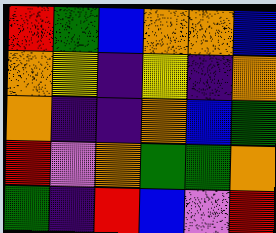[["red", "green", "blue", "orange", "orange", "blue"], ["orange", "yellow", "indigo", "yellow", "indigo", "orange"], ["orange", "indigo", "indigo", "orange", "blue", "green"], ["red", "violet", "orange", "green", "green", "orange"], ["green", "indigo", "red", "blue", "violet", "red"]]